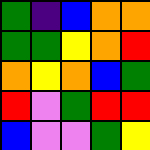[["green", "indigo", "blue", "orange", "orange"], ["green", "green", "yellow", "orange", "red"], ["orange", "yellow", "orange", "blue", "green"], ["red", "violet", "green", "red", "red"], ["blue", "violet", "violet", "green", "yellow"]]